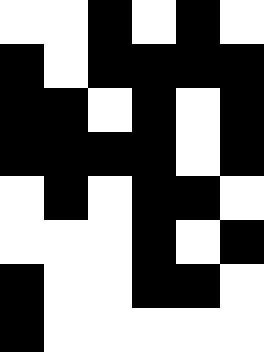[["white", "white", "black", "white", "black", "white"], ["black", "white", "black", "black", "black", "black"], ["black", "black", "white", "black", "white", "black"], ["black", "black", "black", "black", "white", "black"], ["white", "black", "white", "black", "black", "white"], ["white", "white", "white", "black", "white", "black"], ["black", "white", "white", "black", "black", "white"], ["black", "white", "white", "white", "white", "white"]]